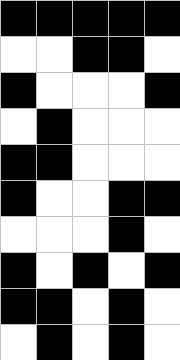[["black", "black", "black", "black", "black"], ["white", "white", "black", "black", "white"], ["black", "white", "white", "white", "black"], ["white", "black", "white", "white", "white"], ["black", "black", "white", "white", "white"], ["black", "white", "white", "black", "black"], ["white", "white", "white", "black", "white"], ["black", "white", "black", "white", "black"], ["black", "black", "white", "black", "white"], ["white", "black", "white", "black", "white"]]